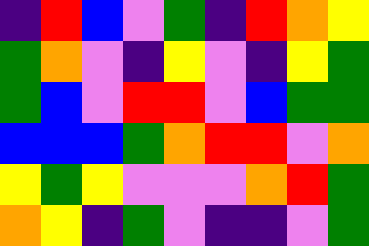[["indigo", "red", "blue", "violet", "green", "indigo", "red", "orange", "yellow"], ["green", "orange", "violet", "indigo", "yellow", "violet", "indigo", "yellow", "green"], ["green", "blue", "violet", "red", "red", "violet", "blue", "green", "green"], ["blue", "blue", "blue", "green", "orange", "red", "red", "violet", "orange"], ["yellow", "green", "yellow", "violet", "violet", "violet", "orange", "red", "green"], ["orange", "yellow", "indigo", "green", "violet", "indigo", "indigo", "violet", "green"]]